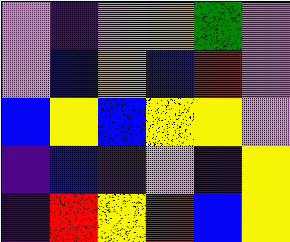[["violet", "indigo", "violet", "orange", "green", "violet"], ["violet", "blue", "orange", "blue", "red", "violet"], ["blue", "yellow", "blue", "yellow", "yellow", "violet"], ["indigo", "blue", "indigo", "violet", "indigo", "yellow"], ["indigo", "red", "yellow", "red", "blue", "yellow"]]